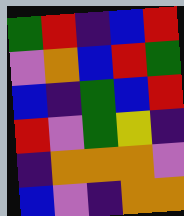[["green", "red", "indigo", "blue", "red"], ["violet", "orange", "blue", "red", "green"], ["blue", "indigo", "green", "blue", "red"], ["red", "violet", "green", "yellow", "indigo"], ["indigo", "orange", "orange", "orange", "violet"], ["blue", "violet", "indigo", "orange", "orange"]]